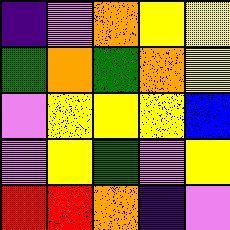[["indigo", "violet", "orange", "yellow", "yellow"], ["green", "orange", "green", "orange", "yellow"], ["violet", "yellow", "yellow", "yellow", "blue"], ["violet", "yellow", "green", "violet", "yellow"], ["red", "red", "orange", "indigo", "violet"]]